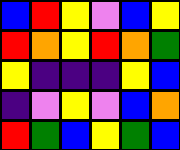[["blue", "red", "yellow", "violet", "blue", "yellow"], ["red", "orange", "yellow", "red", "orange", "green"], ["yellow", "indigo", "indigo", "indigo", "yellow", "blue"], ["indigo", "violet", "yellow", "violet", "blue", "orange"], ["red", "green", "blue", "yellow", "green", "blue"]]